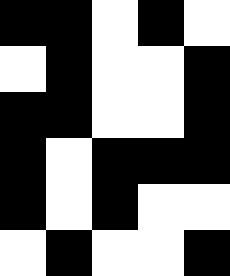[["black", "black", "white", "black", "white"], ["white", "black", "white", "white", "black"], ["black", "black", "white", "white", "black"], ["black", "white", "black", "black", "black"], ["black", "white", "black", "white", "white"], ["white", "black", "white", "white", "black"]]